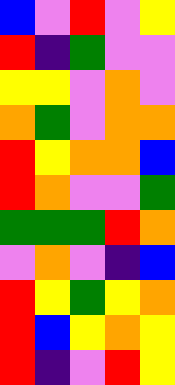[["blue", "violet", "red", "violet", "yellow"], ["red", "indigo", "green", "violet", "violet"], ["yellow", "yellow", "violet", "orange", "violet"], ["orange", "green", "violet", "orange", "orange"], ["red", "yellow", "orange", "orange", "blue"], ["red", "orange", "violet", "violet", "green"], ["green", "green", "green", "red", "orange"], ["violet", "orange", "violet", "indigo", "blue"], ["red", "yellow", "green", "yellow", "orange"], ["red", "blue", "yellow", "orange", "yellow"], ["red", "indigo", "violet", "red", "yellow"]]